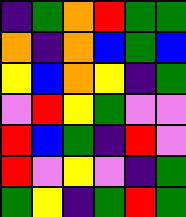[["indigo", "green", "orange", "red", "green", "green"], ["orange", "indigo", "orange", "blue", "green", "blue"], ["yellow", "blue", "orange", "yellow", "indigo", "green"], ["violet", "red", "yellow", "green", "violet", "violet"], ["red", "blue", "green", "indigo", "red", "violet"], ["red", "violet", "yellow", "violet", "indigo", "green"], ["green", "yellow", "indigo", "green", "red", "green"]]